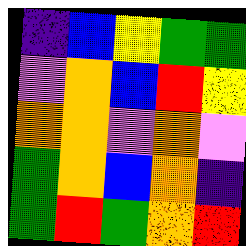[["indigo", "blue", "yellow", "green", "green"], ["violet", "orange", "blue", "red", "yellow"], ["orange", "orange", "violet", "orange", "violet"], ["green", "orange", "blue", "orange", "indigo"], ["green", "red", "green", "orange", "red"]]